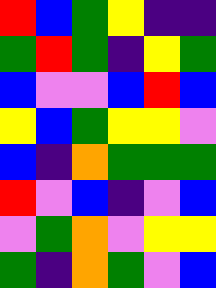[["red", "blue", "green", "yellow", "indigo", "indigo"], ["green", "red", "green", "indigo", "yellow", "green"], ["blue", "violet", "violet", "blue", "red", "blue"], ["yellow", "blue", "green", "yellow", "yellow", "violet"], ["blue", "indigo", "orange", "green", "green", "green"], ["red", "violet", "blue", "indigo", "violet", "blue"], ["violet", "green", "orange", "violet", "yellow", "yellow"], ["green", "indigo", "orange", "green", "violet", "blue"]]